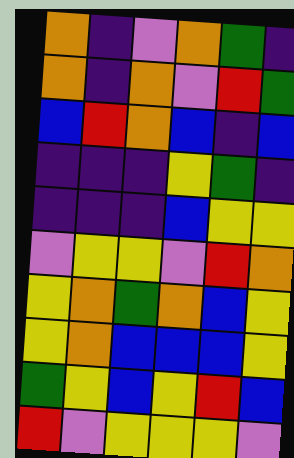[["orange", "indigo", "violet", "orange", "green", "indigo"], ["orange", "indigo", "orange", "violet", "red", "green"], ["blue", "red", "orange", "blue", "indigo", "blue"], ["indigo", "indigo", "indigo", "yellow", "green", "indigo"], ["indigo", "indigo", "indigo", "blue", "yellow", "yellow"], ["violet", "yellow", "yellow", "violet", "red", "orange"], ["yellow", "orange", "green", "orange", "blue", "yellow"], ["yellow", "orange", "blue", "blue", "blue", "yellow"], ["green", "yellow", "blue", "yellow", "red", "blue"], ["red", "violet", "yellow", "yellow", "yellow", "violet"]]